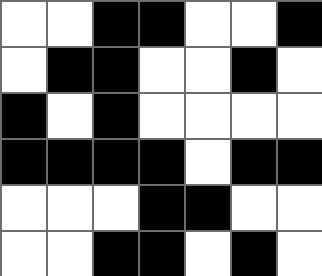[["white", "white", "black", "black", "white", "white", "black"], ["white", "black", "black", "white", "white", "black", "white"], ["black", "white", "black", "white", "white", "white", "white"], ["black", "black", "black", "black", "white", "black", "black"], ["white", "white", "white", "black", "black", "white", "white"], ["white", "white", "black", "black", "white", "black", "white"]]